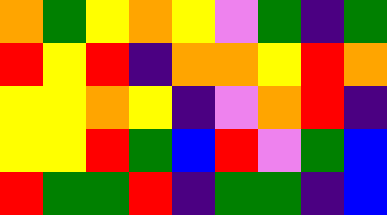[["orange", "green", "yellow", "orange", "yellow", "violet", "green", "indigo", "green"], ["red", "yellow", "red", "indigo", "orange", "orange", "yellow", "red", "orange"], ["yellow", "yellow", "orange", "yellow", "indigo", "violet", "orange", "red", "indigo"], ["yellow", "yellow", "red", "green", "blue", "red", "violet", "green", "blue"], ["red", "green", "green", "red", "indigo", "green", "green", "indigo", "blue"]]